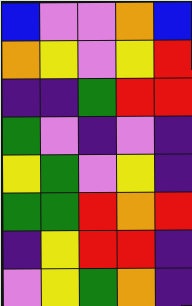[["blue", "violet", "violet", "orange", "blue"], ["orange", "yellow", "violet", "yellow", "red"], ["indigo", "indigo", "green", "red", "red"], ["green", "violet", "indigo", "violet", "indigo"], ["yellow", "green", "violet", "yellow", "indigo"], ["green", "green", "red", "orange", "red"], ["indigo", "yellow", "red", "red", "indigo"], ["violet", "yellow", "green", "orange", "indigo"]]